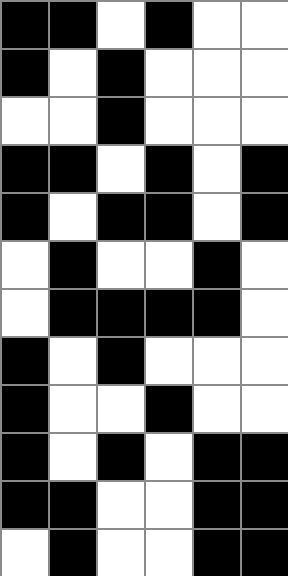[["black", "black", "white", "black", "white", "white"], ["black", "white", "black", "white", "white", "white"], ["white", "white", "black", "white", "white", "white"], ["black", "black", "white", "black", "white", "black"], ["black", "white", "black", "black", "white", "black"], ["white", "black", "white", "white", "black", "white"], ["white", "black", "black", "black", "black", "white"], ["black", "white", "black", "white", "white", "white"], ["black", "white", "white", "black", "white", "white"], ["black", "white", "black", "white", "black", "black"], ["black", "black", "white", "white", "black", "black"], ["white", "black", "white", "white", "black", "black"]]